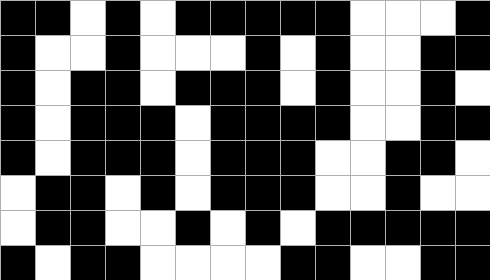[["black", "black", "white", "black", "white", "black", "black", "black", "black", "black", "white", "white", "white", "black"], ["black", "white", "white", "black", "white", "white", "white", "black", "white", "black", "white", "white", "black", "black"], ["black", "white", "black", "black", "white", "black", "black", "black", "white", "black", "white", "white", "black", "white"], ["black", "white", "black", "black", "black", "white", "black", "black", "black", "black", "white", "white", "black", "black"], ["black", "white", "black", "black", "black", "white", "black", "black", "black", "white", "white", "black", "black", "white"], ["white", "black", "black", "white", "black", "white", "black", "black", "black", "white", "white", "black", "white", "white"], ["white", "black", "black", "white", "white", "black", "white", "black", "white", "black", "black", "black", "black", "black"], ["black", "white", "black", "black", "white", "white", "white", "white", "black", "black", "white", "white", "black", "black"]]